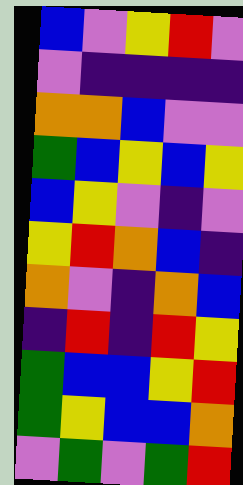[["blue", "violet", "yellow", "red", "violet"], ["violet", "indigo", "indigo", "indigo", "indigo"], ["orange", "orange", "blue", "violet", "violet"], ["green", "blue", "yellow", "blue", "yellow"], ["blue", "yellow", "violet", "indigo", "violet"], ["yellow", "red", "orange", "blue", "indigo"], ["orange", "violet", "indigo", "orange", "blue"], ["indigo", "red", "indigo", "red", "yellow"], ["green", "blue", "blue", "yellow", "red"], ["green", "yellow", "blue", "blue", "orange"], ["violet", "green", "violet", "green", "red"]]